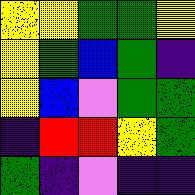[["yellow", "yellow", "green", "green", "yellow"], ["yellow", "green", "blue", "green", "indigo"], ["yellow", "blue", "violet", "green", "green"], ["indigo", "red", "red", "yellow", "green"], ["green", "indigo", "violet", "indigo", "indigo"]]